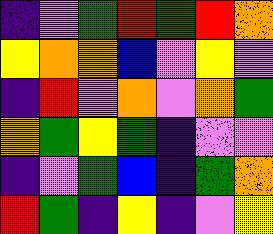[["indigo", "violet", "green", "red", "green", "red", "orange"], ["yellow", "orange", "orange", "blue", "violet", "yellow", "violet"], ["indigo", "red", "violet", "orange", "violet", "orange", "green"], ["orange", "green", "yellow", "green", "indigo", "violet", "violet"], ["indigo", "violet", "green", "blue", "indigo", "green", "orange"], ["red", "green", "indigo", "yellow", "indigo", "violet", "yellow"]]